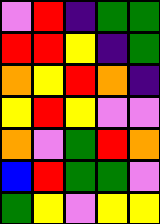[["violet", "red", "indigo", "green", "green"], ["red", "red", "yellow", "indigo", "green"], ["orange", "yellow", "red", "orange", "indigo"], ["yellow", "red", "yellow", "violet", "violet"], ["orange", "violet", "green", "red", "orange"], ["blue", "red", "green", "green", "violet"], ["green", "yellow", "violet", "yellow", "yellow"]]